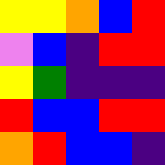[["yellow", "yellow", "orange", "blue", "red"], ["violet", "blue", "indigo", "red", "red"], ["yellow", "green", "indigo", "indigo", "indigo"], ["red", "blue", "blue", "red", "red"], ["orange", "red", "blue", "blue", "indigo"]]